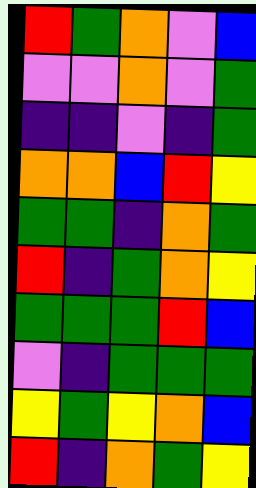[["red", "green", "orange", "violet", "blue"], ["violet", "violet", "orange", "violet", "green"], ["indigo", "indigo", "violet", "indigo", "green"], ["orange", "orange", "blue", "red", "yellow"], ["green", "green", "indigo", "orange", "green"], ["red", "indigo", "green", "orange", "yellow"], ["green", "green", "green", "red", "blue"], ["violet", "indigo", "green", "green", "green"], ["yellow", "green", "yellow", "orange", "blue"], ["red", "indigo", "orange", "green", "yellow"]]